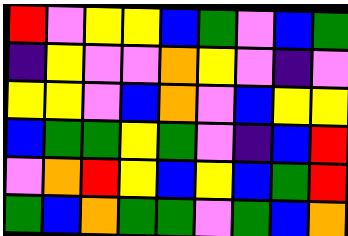[["red", "violet", "yellow", "yellow", "blue", "green", "violet", "blue", "green"], ["indigo", "yellow", "violet", "violet", "orange", "yellow", "violet", "indigo", "violet"], ["yellow", "yellow", "violet", "blue", "orange", "violet", "blue", "yellow", "yellow"], ["blue", "green", "green", "yellow", "green", "violet", "indigo", "blue", "red"], ["violet", "orange", "red", "yellow", "blue", "yellow", "blue", "green", "red"], ["green", "blue", "orange", "green", "green", "violet", "green", "blue", "orange"]]